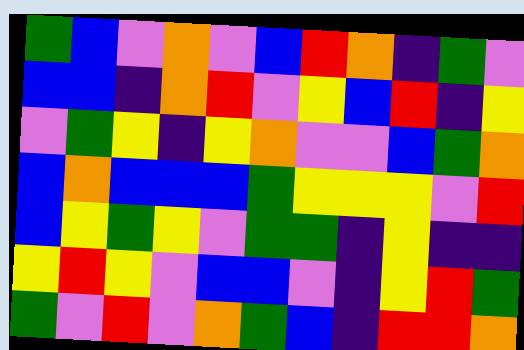[["green", "blue", "violet", "orange", "violet", "blue", "red", "orange", "indigo", "green", "violet"], ["blue", "blue", "indigo", "orange", "red", "violet", "yellow", "blue", "red", "indigo", "yellow"], ["violet", "green", "yellow", "indigo", "yellow", "orange", "violet", "violet", "blue", "green", "orange"], ["blue", "orange", "blue", "blue", "blue", "green", "yellow", "yellow", "yellow", "violet", "red"], ["blue", "yellow", "green", "yellow", "violet", "green", "green", "indigo", "yellow", "indigo", "indigo"], ["yellow", "red", "yellow", "violet", "blue", "blue", "violet", "indigo", "yellow", "red", "green"], ["green", "violet", "red", "violet", "orange", "green", "blue", "indigo", "red", "red", "orange"]]